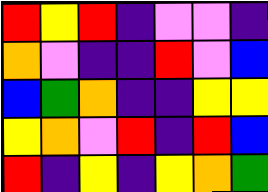[["red", "yellow", "red", "indigo", "violet", "violet", "indigo"], ["orange", "violet", "indigo", "indigo", "red", "violet", "blue"], ["blue", "green", "orange", "indigo", "indigo", "yellow", "yellow"], ["yellow", "orange", "violet", "red", "indigo", "red", "blue"], ["red", "indigo", "yellow", "indigo", "yellow", "orange", "green"]]